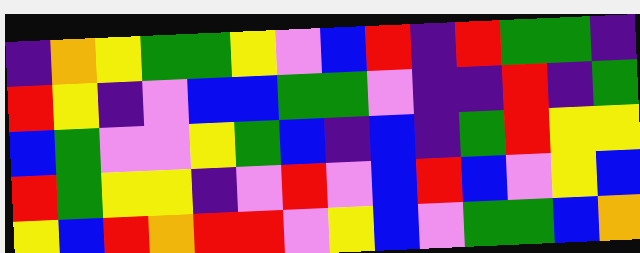[["indigo", "orange", "yellow", "green", "green", "yellow", "violet", "blue", "red", "indigo", "red", "green", "green", "indigo"], ["red", "yellow", "indigo", "violet", "blue", "blue", "green", "green", "violet", "indigo", "indigo", "red", "indigo", "green"], ["blue", "green", "violet", "violet", "yellow", "green", "blue", "indigo", "blue", "indigo", "green", "red", "yellow", "yellow"], ["red", "green", "yellow", "yellow", "indigo", "violet", "red", "violet", "blue", "red", "blue", "violet", "yellow", "blue"], ["yellow", "blue", "red", "orange", "red", "red", "violet", "yellow", "blue", "violet", "green", "green", "blue", "orange"]]